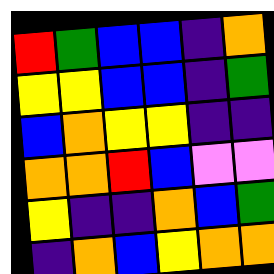[["red", "green", "blue", "blue", "indigo", "orange"], ["yellow", "yellow", "blue", "blue", "indigo", "green"], ["blue", "orange", "yellow", "yellow", "indigo", "indigo"], ["orange", "orange", "red", "blue", "violet", "violet"], ["yellow", "indigo", "indigo", "orange", "blue", "green"], ["indigo", "orange", "blue", "yellow", "orange", "orange"]]